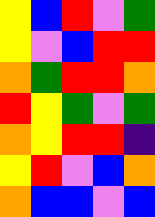[["yellow", "blue", "red", "violet", "green"], ["yellow", "violet", "blue", "red", "red"], ["orange", "green", "red", "red", "orange"], ["red", "yellow", "green", "violet", "green"], ["orange", "yellow", "red", "red", "indigo"], ["yellow", "red", "violet", "blue", "orange"], ["orange", "blue", "blue", "violet", "blue"]]